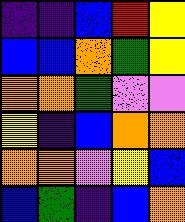[["indigo", "indigo", "blue", "red", "yellow"], ["blue", "blue", "orange", "green", "yellow"], ["orange", "orange", "green", "violet", "violet"], ["yellow", "indigo", "blue", "orange", "orange"], ["orange", "orange", "violet", "yellow", "blue"], ["blue", "green", "indigo", "blue", "orange"]]